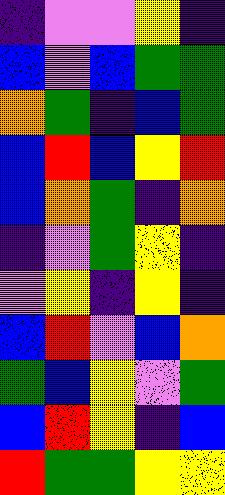[["indigo", "violet", "violet", "yellow", "indigo"], ["blue", "violet", "blue", "green", "green"], ["orange", "green", "indigo", "blue", "green"], ["blue", "red", "blue", "yellow", "red"], ["blue", "orange", "green", "indigo", "orange"], ["indigo", "violet", "green", "yellow", "indigo"], ["violet", "yellow", "indigo", "yellow", "indigo"], ["blue", "red", "violet", "blue", "orange"], ["green", "blue", "yellow", "violet", "green"], ["blue", "red", "yellow", "indigo", "blue"], ["red", "green", "green", "yellow", "yellow"]]